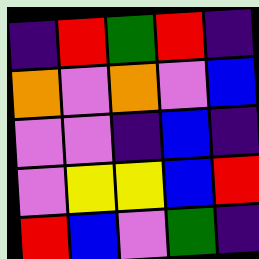[["indigo", "red", "green", "red", "indigo"], ["orange", "violet", "orange", "violet", "blue"], ["violet", "violet", "indigo", "blue", "indigo"], ["violet", "yellow", "yellow", "blue", "red"], ["red", "blue", "violet", "green", "indigo"]]